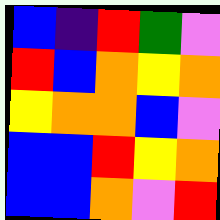[["blue", "indigo", "red", "green", "violet"], ["red", "blue", "orange", "yellow", "orange"], ["yellow", "orange", "orange", "blue", "violet"], ["blue", "blue", "red", "yellow", "orange"], ["blue", "blue", "orange", "violet", "red"]]